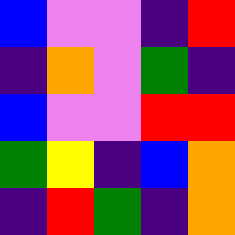[["blue", "violet", "violet", "indigo", "red"], ["indigo", "orange", "violet", "green", "indigo"], ["blue", "violet", "violet", "red", "red"], ["green", "yellow", "indigo", "blue", "orange"], ["indigo", "red", "green", "indigo", "orange"]]